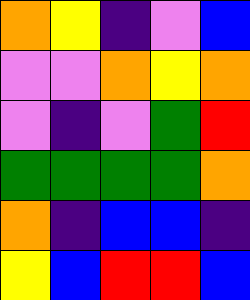[["orange", "yellow", "indigo", "violet", "blue"], ["violet", "violet", "orange", "yellow", "orange"], ["violet", "indigo", "violet", "green", "red"], ["green", "green", "green", "green", "orange"], ["orange", "indigo", "blue", "blue", "indigo"], ["yellow", "blue", "red", "red", "blue"]]